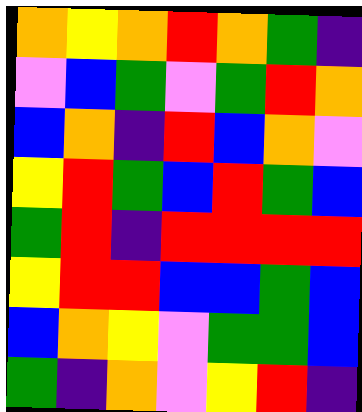[["orange", "yellow", "orange", "red", "orange", "green", "indigo"], ["violet", "blue", "green", "violet", "green", "red", "orange"], ["blue", "orange", "indigo", "red", "blue", "orange", "violet"], ["yellow", "red", "green", "blue", "red", "green", "blue"], ["green", "red", "indigo", "red", "red", "red", "red"], ["yellow", "red", "red", "blue", "blue", "green", "blue"], ["blue", "orange", "yellow", "violet", "green", "green", "blue"], ["green", "indigo", "orange", "violet", "yellow", "red", "indigo"]]